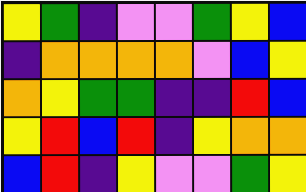[["yellow", "green", "indigo", "violet", "violet", "green", "yellow", "blue"], ["indigo", "orange", "orange", "orange", "orange", "violet", "blue", "yellow"], ["orange", "yellow", "green", "green", "indigo", "indigo", "red", "blue"], ["yellow", "red", "blue", "red", "indigo", "yellow", "orange", "orange"], ["blue", "red", "indigo", "yellow", "violet", "violet", "green", "yellow"]]